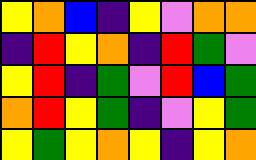[["yellow", "orange", "blue", "indigo", "yellow", "violet", "orange", "orange"], ["indigo", "red", "yellow", "orange", "indigo", "red", "green", "violet"], ["yellow", "red", "indigo", "green", "violet", "red", "blue", "green"], ["orange", "red", "yellow", "green", "indigo", "violet", "yellow", "green"], ["yellow", "green", "yellow", "orange", "yellow", "indigo", "yellow", "orange"]]